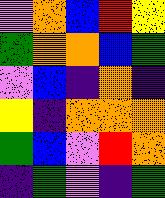[["violet", "orange", "blue", "red", "yellow"], ["green", "orange", "orange", "blue", "green"], ["violet", "blue", "indigo", "orange", "indigo"], ["yellow", "indigo", "orange", "orange", "orange"], ["green", "blue", "violet", "red", "orange"], ["indigo", "green", "violet", "indigo", "green"]]